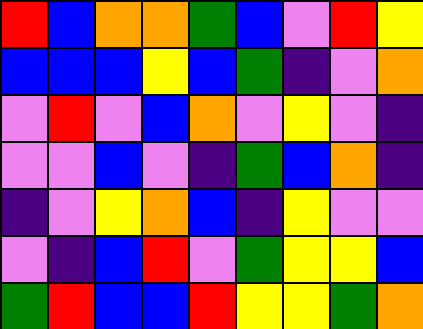[["red", "blue", "orange", "orange", "green", "blue", "violet", "red", "yellow"], ["blue", "blue", "blue", "yellow", "blue", "green", "indigo", "violet", "orange"], ["violet", "red", "violet", "blue", "orange", "violet", "yellow", "violet", "indigo"], ["violet", "violet", "blue", "violet", "indigo", "green", "blue", "orange", "indigo"], ["indigo", "violet", "yellow", "orange", "blue", "indigo", "yellow", "violet", "violet"], ["violet", "indigo", "blue", "red", "violet", "green", "yellow", "yellow", "blue"], ["green", "red", "blue", "blue", "red", "yellow", "yellow", "green", "orange"]]